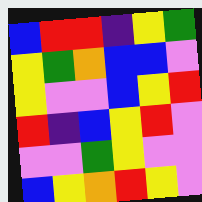[["blue", "red", "red", "indigo", "yellow", "green"], ["yellow", "green", "orange", "blue", "blue", "violet"], ["yellow", "violet", "violet", "blue", "yellow", "red"], ["red", "indigo", "blue", "yellow", "red", "violet"], ["violet", "violet", "green", "yellow", "violet", "violet"], ["blue", "yellow", "orange", "red", "yellow", "violet"]]